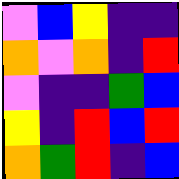[["violet", "blue", "yellow", "indigo", "indigo"], ["orange", "violet", "orange", "indigo", "red"], ["violet", "indigo", "indigo", "green", "blue"], ["yellow", "indigo", "red", "blue", "red"], ["orange", "green", "red", "indigo", "blue"]]